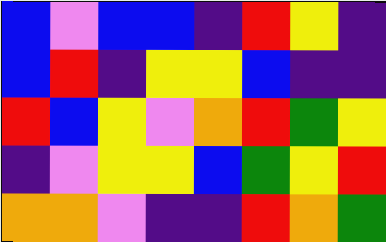[["blue", "violet", "blue", "blue", "indigo", "red", "yellow", "indigo"], ["blue", "red", "indigo", "yellow", "yellow", "blue", "indigo", "indigo"], ["red", "blue", "yellow", "violet", "orange", "red", "green", "yellow"], ["indigo", "violet", "yellow", "yellow", "blue", "green", "yellow", "red"], ["orange", "orange", "violet", "indigo", "indigo", "red", "orange", "green"]]